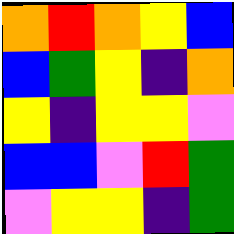[["orange", "red", "orange", "yellow", "blue"], ["blue", "green", "yellow", "indigo", "orange"], ["yellow", "indigo", "yellow", "yellow", "violet"], ["blue", "blue", "violet", "red", "green"], ["violet", "yellow", "yellow", "indigo", "green"]]